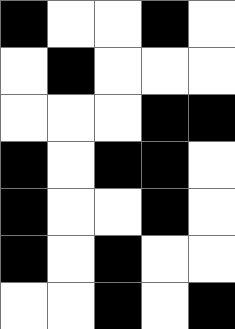[["black", "white", "white", "black", "white"], ["white", "black", "white", "white", "white"], ["white", "white", "white", "black", "black"], ["black", "white", "black", "black", "white"], ["black", "white", "white", "black", "white"], ["black", "white", "black", "white", "white"], ["white", "white", "black", "white", "black"]]